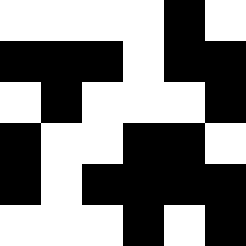[["white", "white", "white", "white", "black", "white"], ["black", "black", "black", "white", "black", "black"], ["white", "black", "white", "white", "white", "black"], ["black", "white", "white", "black", "black", "white"], ["black", "white", "black", "black", "black", "black"], ["white", "white", "white", "black", "white", "black"]]